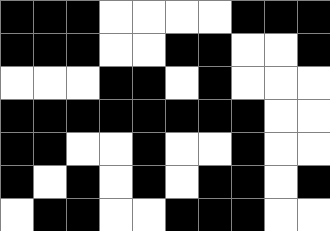[["black", "black", "black", "white", "white", "white", "white", "black", "black", "black"], ["black", "black", "black", "white", "white", "black", "black", "white", "white", "black"], ["white", "white", "white", "black", "black", "white", "black", "white", "white", "white"], ["black", "black", "black", "black", "black", "black", "black", "black", "white", "white"], ["black", "black", "white", "white", "black", "white", "white", "black", "white", "white"], ["black", "white", "black", "white", "black", "white", "black", "black", "white", "black"], ["white", "black", "black", "white", "white", "black", "black", "black", "white", "white"]]